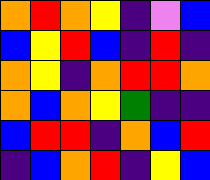[["orange", "red", "orange", "yellow", "indigo", "violet", "blue"], ["blue", "yellow", "red", "blue", "indigo", "red", "indigo"], ["orange", "yellow", "indigo", "orange", "red", "red", "orange"], ["orange", "blue", "orange", "yellow", "green", "indigo", "indigo"], ["blue", "red", "red", "indigo", "orange", "blue", "red"], ["indigo", "blue", "orange", "red", "indigo", "yellow", "blue"]]